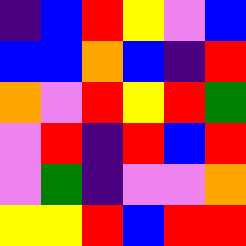[["indigo", "blue", "red", "yellow", "violet", "blue"], ["blue", "blue", "orange", "blue", "indigo", "red"], ["orange", "violet", "red", "yellow", "red", "green"], ["violet", "red", "indigo", "red", "blue", "red"], ["violet", "green", "indigo", "violet", "violet", "orange"], ["yellow", "yellow", "red", "blue", "red", "red"]]